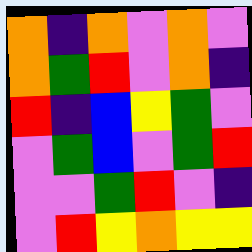[["orange", "indigo", "orange", "violet", "orange", "violet"], ["orange", "green", "red", "violet", "orange", "indigo"], ["red", "indigo", "blue", "yellow", "green", "violet"], ["violet", "green", "blue", "violet", "green", "red"], ["violet", "violet", "green", "red", "violet", "indigo"], ["violet", "red", "yellow", "orange", "yellow", "yellow"]]